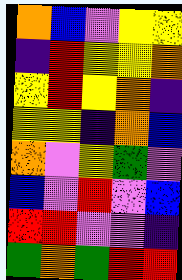[["orange", "blue", "violet", "yellow", "yellow"], ["indigo", "red", "yellow", "yellow", "orange"], ["yellow", "red", "yellow", "orange", "indigo"], ["yellow", "yellow", "indigo", "orange", "blue"], ["orange", "violet", "yellow", "green", "violet"], ["blue", "violet", "red", "violet", "blue"], ["red", "red", "violet", "violet", "indigo"], ["green", "orange", "green", "red", "red"]]